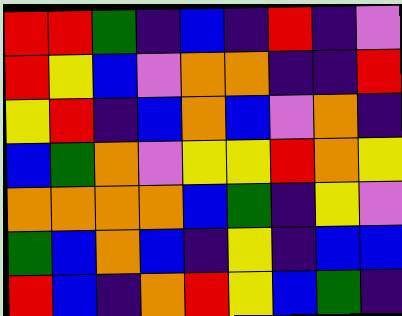[["red", "red", "green", "indigo", "blue", "indigo", "red", "indigo", "violet"], ["red", "yellow", "blue", "violet", "orange", "orange", "indigo", "indigo", "red"], ["yellow", "red", "indigo", "blue", "orange", "blue", "violet", "orange", "indigo"], ["blue", "green", "orange", "violet", "yellow", "yellow", "red", "orange", "yellow"], ["orange", "orange", "orange", "orange", "blue", "green", "indigo", "yellow", "violet"], ["green", "blue", "orange", "blue", "indigo", "yellow", "indigo", "blue", "blue"], ["red", "blue", "indigo", "orange", "red", "yellow", "blue", "green", "indigo"]]